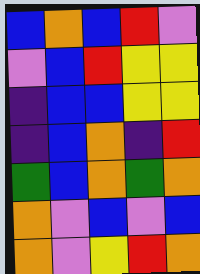[["blue", "orange", "blue", "red", "violet"], ["violet", "blue", "red", "yellow", "yellow"], ["indigo", "blue", "blue", "yellow", "yellow"], ["indigo", "blue", "orange", "indigo", "red"], ["green", "blue", "orange", "green", "orange"], ["orange", "violet", "blue", "violet", "blue"], ["orange", "violet", "yellow", "red", "orange"]]